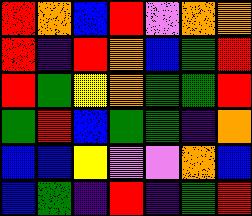[["red", "orange", "blue", "red", "violet", "orange", "orange"], ["red", "indigo", "red", "orange", "blue", "green", "red"], ["red", "green", "yellow", "orange", "green", "green", "red"], ["green", "red", "blue", "green", "green", "indigo", "orange"], ["blue", "blue", "yellow", "violet", "violet", "orange", "blue"], ["blue", "green", "indigo", "red", "indigo", "green", "red"]]